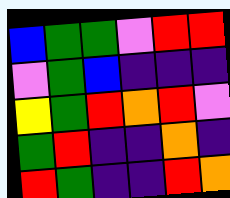[["blue", "green", "green", "violet", "red", "red"], ["violet", "green", "blue", "indigo", "indigo", "indigo"], ["yellow", "green", "red", "orange", "red", "violet"], ["green", "red", "indigo", "indigo", "orange", "indigo"], ["red", "green", "indigo", "indigo", "red", "orange"]]